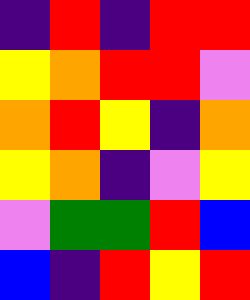[["indigo", "red", "indigo", "red", "red"], ["yellow", "orange", "red", "red", "violet"], ["orange", "red", "yellow", "indigo", "orange"], ["yellow", "orange", "indigo", "violet", "yellow"], ["violet", "green", "green", "red", "blue"], ["blue", "indigo", "red", "yellow", "red"]]